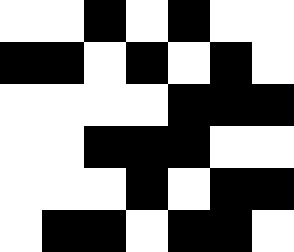[["white", "white", "black", "white", "black", "white", "white"], ["black", "black", "white", "black", "white", "black", "white"], ["white", "white", "white", "white", "black", "black", "black"], ["white", "white", "black", "black", "black", "white", "white"], ["white", "white", "white", "black", "white", "black", "black"], ["white", "black", "black", "white", "black", "black", "white"]]